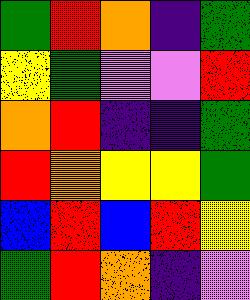[["green", "red", "orange", "indigo", "green"], ["yellow", "green", "violet", "violet", "red"], ["orange", "red", "indigo", "indigo", "green"], ["red", "orange", "yellow", "yellow", "green"], ["blue", "red", "blue", "red", "yellow"], ["green", "red", "orange", "indigo", "violet"]]